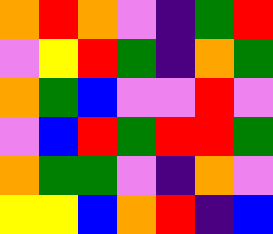[["orange", "red", "orange", "violet", "indigo", "green", "red"], ["violet", "yellow", "red", "green", "indigo", "orange", "green"], ["orange", "green", "blue", "violet", "violet", "red", "violet"], ["violet", "blue", "red", "green", "red", "red", "green"], ["orange", "green", "green", "violet", "indigo", "orange", "violet"], ["yellow", "yellow", "blue", "orange", "red", "indigo", "blue"]]